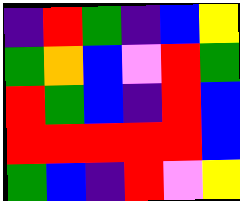[["indigo", "red", "green", "indigo", "blue", "yellow"], ["green", "orange", "blue", "violet", "red", "green"], ["red", "green", "blue", "indigo", "red", "blue"], ["red", "red", "red", "red", "red", "blue"], ["green", "blue", "indigo", "red", "violet", "yellow"]]